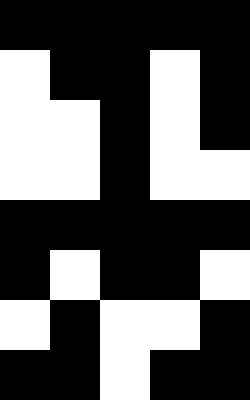[["black", "black", "black", "black", "black"], ["white", "black", "black", "white", "black"], ["white", "white", "black", "white", "black"], ["white", "white", "black", "white", "white"], ["black", "black", "black", "black", "black"], ["black", "white", "black", "black", "white"], ["white", "black", "white", "white", "black"], ["black", "black", "white", "black", "black"]]